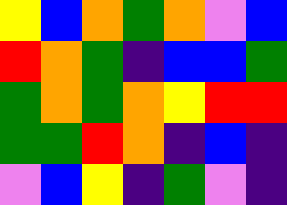[["yellow", "blue", "orange", "green", "orange", "violet", "blue"], ["red", "orange", "green", "indigo", "blue", "blue", "green"], ["green", "orange", "green", "orange", "yellow", "red", "red"], ["green", "green", "red", "orange", "indigo", "blue", "indigo"], ["violet", "blue", "yellow", "indigo", "green", "violet", "indigo"]]